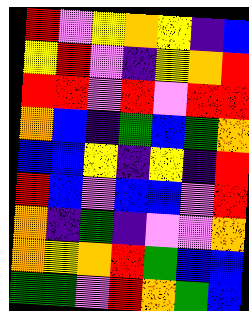[["red", "violet", "yellow", "orange", "yellow", "indigo", "blue"], ["yellow", "red", "violet", "indigo", "yellow", "orange", "red"], ["red", "red", "violet", "red", "violet", "red", "red"], ["orange", "blue", "indigo", "green", "blue", "green", "orange"], ["blue", "blue", "yellow", "indigo", "yellow", "indigo", "red"], ["red", "blue", "violet", "blue", "blue", "violet", "red"], ["orange", "indigo", "green", "indigo", "violet", "violet", "orange"], ["orange", "yellow", "orange", "red", "green", "blue", "blue"], ["green", "green", "violet", "red", "orange", "green", "blue"]]